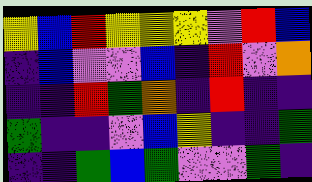[["yellow", "blue", "red", "yellow", "yellow", "yellow", "violet", "red", "blue"], ["indigo", "blue", "violet", "violet", "blue", "indigo", "red", "violet", "orange"], ["indigo", "indigo", "red", "green", "orange", "indigo", "red", "indigo", "indigo"], ["green", "indigo", "indigo", "violet", "blue", "yellow", "indigo", "indigo", "green"], ["indigo", "indigo", "green", "blue", "green", "violet", "violet", "green", "indigo"]]